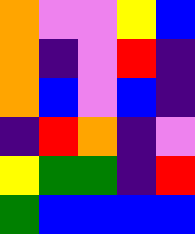[["orange", "violet", "violet", "yellow", "blue"], ["orange", "indigo", "violet", "red", "indigo"], ["orange", "blue", "violet", "blue", "indigo"], ["indigo", "red", "orange", "indigo", "violet"], ["yellow", "green", "green", "indigo", "red"], ["green", "blue", "blue", "blue", "blue"]]